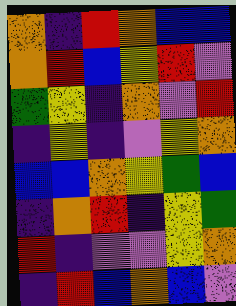[["orange", "indigo", "red", "orange", "blue", "blue"], ["orange", "red", "blue", "yellow", "red", "violet"], ["green", "yellow", "indigo", "orange", "violet", "red"], ["indigo", "yellow", "indigo", "violet", "yellow", "orange"], ["blue", "blue", "orange", "yellow", "green", "blue"], ["indigo", "orange", "red", "indigo", "yellow", "green"], ["red", "indigo", "violet", "violet", "yellow", "orange"], ["indigo", "red", "blue", "orange", "blue", "violet"]]